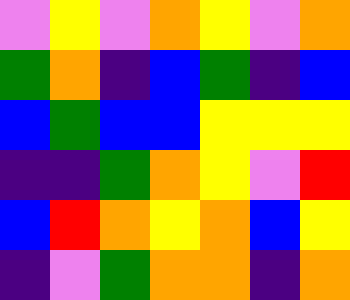[["violet", "yellow", "violet", "orange", "yellow", "violet", "orange"], ["green", "orange", "indigo", "blue", "green", "indigo", "blue"], ["blue", "green", "blue", "blue", "yellow", "yellow", "yellow"], ["indigo", "indigo", "green", "orange", "yellow", "violet", "red"], ["blue", "red", "orange", "yellow", "orange", "blue", "yellow"], ["indigo", "violet", "green", "orange", "orange", "indigo", "orange"]]